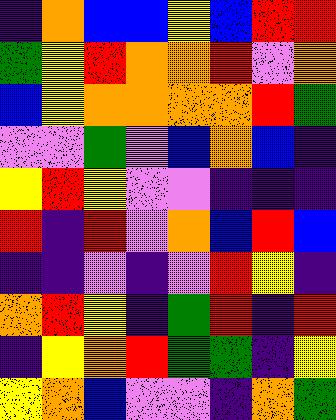[["indigo", "orange", "blue", "blue", "yellow", "blue", "red", "red"], ["green", "yellow", "red", "orange", "orange", "red", "violet", "orange"], ["blue", "yellow", "orange", "orange", "orange", "orange", "red", "green"], ["violet", "violet", "green", "violet", "blue", "orange", "blue", "indigo"], ["yellow", "red", "yellow", "violet", "violet", "indigo", "indigo", "indigo"], ["red", "indigo", "red", "violet", "orange", "blue", "red", "blue"], ["indigo", "indigo", "violet", "indigo", "violet", "red", "yellow", "indigo"], ["orange", "red", "yellow", "indigo", "green", "red", "indigo", "red"], ["indigo", "yellow", "orange", "red", "green", "green", "indigo", "yellow"], ["yellow", "orange", "blue", "violet", "violet", "indigo", "orange", "green"]]